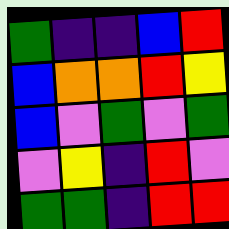[["green", "indigo", "indigo", "blue", "red"], ["blue", "orange", "orange", "red", "yellow"], ["blue", "violet", "green", "violet", "green"], ["violet", "yellow", "indigo", "red", "violet"], ["green", "green", "indigo", "red", "red"]]